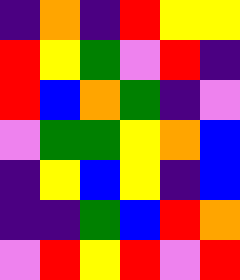[["indigo", "orange", "indigo", "red", "yellow", "yellow"], ["red", "yellow", "green", "violet", "red", "indigo"], ["red", "blue", "orange", "green", "indigo", "violet"], ["violet", "green", "green", "yellow", "orange", "blue"], ["indigo", "yellow", "blue", "yellow", "indigo", "blue"], ["indigo", "indigo", "green", "blue", "red", "orange"], ["violet", "red", "yellow", "red", "violet", "red"]]